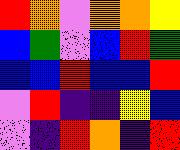[["red", "orange", "violet", "orange", "orange", "yellow"], ["blue", "green", "violet", "blue", "red", "green"], ["blue", "blue", "red", "blue", "blue", "red"], ["violet", "red", "indigo", "indigo", "yellow", "blue"], ["violet", "indigo", "red", "orange", "indigo", "red"]]